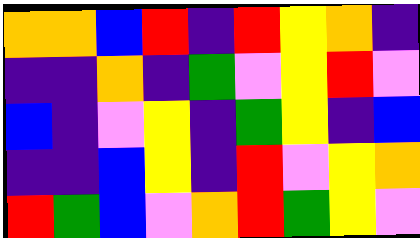[["orange", "orange", "blue", "red", "indigo", "red", "yellow", "orange", "indigo"], ["indigo", "indigo", "orange", "indigo", "green", "violet", "yellow", "red", "violet"], ["blue", "indigo", "violet", "yellow", "indigo", "green", "yellow", "indigo", "blue"], ["indigo", "indigo", "blue", "yellow", "indigo", "red", "violet", "yellow", "orange"], ["red", "green", "blue", "violet", "orange", "red", "green", "yellow", "violet"]]